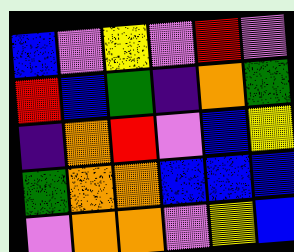[["blue", "violet", "yellow", "violet", "red", "violet"], ["red", "blue", "green", "indigo", "orange", "green"], ["indigo", "orange", "red", "violet", "blue", "yellow"], ["green", "orange", "orange", "blue", "blue", "blue"], ["violet", "orange", "orange", "violet", "yellow", "blue"]]